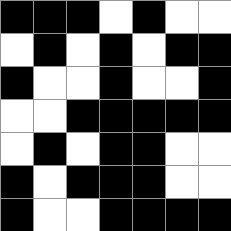[["black", "black", "black", "white", "black", "white", "white"], ["white", "black", "white", "black", "white", "black", "black"], ["black", "white", "white", "black", "white", "white", "black"], ["white", "white", "black", "black", "black", "black", "black"], ["white", "black", "white", "black", "black", "white", "white"], ["black", "white", "black", "black", "black", "white", "white"], ["black", "white", "white", "black", "black", "black", "black"]]